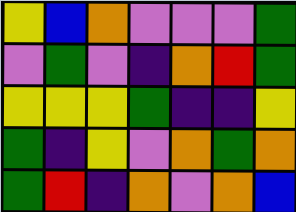[["yellow", "blue", "orange", "violet", "violet", "violet", "green"], ["violet", "green", "violet", "indigo", "orange", "red", "green"], ["yellow", "yellow", "yellow", "green", "indigo", "indigo", "yellow"], ["green", "indigo", "yellow", "violet", "orange", "green", "orange"], ["green", "red", "indigo", "orange", "violet", "orange", "blue"]]